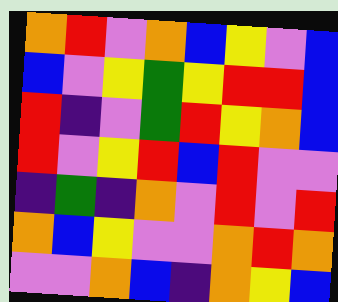[["orange", "red", "violet", "orange", "blue", "yellow", "violet", "blue"], ["blue", "violet", "yellow", "green", "yellow", "red", "red", "blue"], ["red", "indigo", "violet", "green", "red", "yellow", "orange", "blue"], ["red", "violet", "yellow", "red", "blue", "red", "violet", "violet"], ["indigo", "green", "indigo", "orange", "violet", "red", "violet", "red"], ["orange", "blue", "yellow", "violet", "violet", "orange", "red", "orange"], ["violet", "violet", "orange", "blue", "indigo", "orange", "yellow", "blue"]]